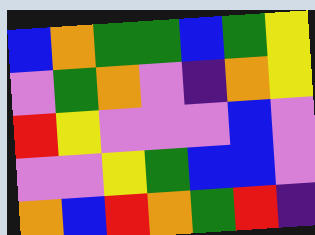[["blue", "orange", "green", "green", "blue", "green", "yellow"], ["violet", "green", "orange", "violet", "indigo", "orange", "yellow"], ["red", "yellow", "violet", "violet", "violet", "blue", "violet"], ["violet", "violet", "yellow", "green", "blue", "blue", "violet"], ["orange", "blue", "red", "orange", "green", "red", "indigo"]]